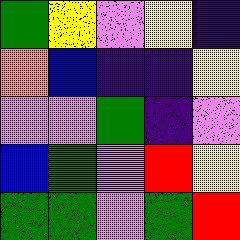[["green", "yellow", "violet", "yellow", "indigo"], ["orange", "blue", "indigo", "indigo", "yellow"], ["violet", "violet", "green", "indigo", "violet"], ["blue", "green", "violet", "red", "yellow"], ["green", "green", "violet", "green", "red"]]